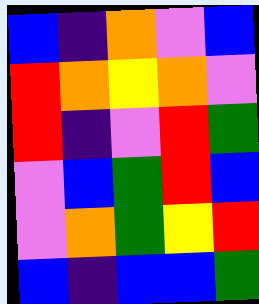[["blue", "indigo", "orange", "violet", "blue"], ["red", "orange", "yellow", "orange", "violet"], ["red", "indigo", "violet", "red", "green"], ["violet", "blue", "green", "red", "blue"], ["violet", "orange", "green", "yellow", "red"], ["blue", "indigo", "blue", "blue", "green"]]